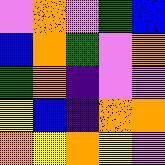[["violet", "orange", "violet", "green", "blue"], ["blue", "orange", "green", "violet", "orange"], ["green", "orange", "indigo", "violet", "violet"], ["yellow", "blue", "indigo", "orange", "orange"], ["orange", "yellow", "orange", "yellow", "violet"]]